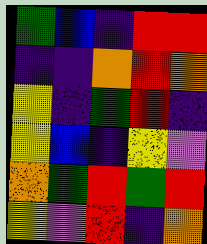[["green", "blue", "indigo", "red", "red"], ["indigo", "indigo", "orange", "red", "orange"], ["yellow", "indigo", "green", "red", "indigo"], ["yellow", "blue", "indigo", "yellow", "violet"], ["orange", "green", "red", "green", "red"], ["yellow", "violet", "red", "indigo", "orange"]]